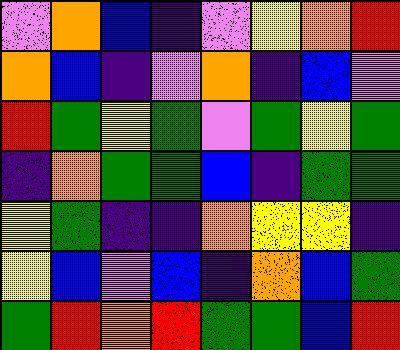[["violet", "orange", "blue", "indigo", "violet", "yellow", "orange", "red"], ["orange", "blue", "indigo", "violet", "orange", "indigo", "blue", "violet"], ["red", "green", "yellow", "green", "violet", "green", "yellow", "green"], ["indigo", "orange", "green", "green", "blue", "indigo", "green", "green"], ["yellow", "green", "indigo", "indigo", "orange", "yellow", "yellow", "indigo"], ["yellow", "blue", "violet", "blue", "indigo", "orange", "blue", "green"], ["green", "red", "orange", "red", "green", "green", "blue", "red"]]